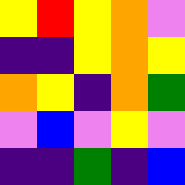[["yellow", "red", "yellow", "orange", "violet"], ["indigo", "indigo", "yellow", "orange", "yellow"], ["orange", "yellow", "indigo", "orange", "green"], ["violet", "blue", "violet", "yellow", "violet"], ["indigo", "indigo", "green", "indigo", "blue"]]